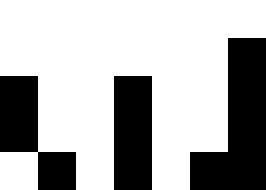[["white", "white", "white", "white", "white", "white", "white"], ["white", "white", "white", "white", "white", "white", "black"], ["black", "white", "white", "black", "white", "white", "black"], ["black", "white", "white", "black", "white", "white", "black"], ["white", "black", "white", "black", "white", "black", "black"]]